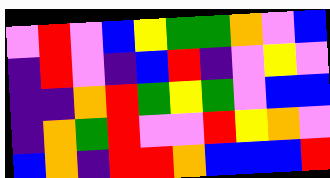[["violet", "red", "violet", "blue", "yellow", "green", "green", "orange", "violet", "blue"], ["indigo", "red", "violet", "indigo", "blue", "red", "indigo", "violet", "yellow", "violet"], ["indigo", "indigo", "orange", "red", "green", "yellow", "green", "violet", "blue", "blue"], ["indigo", "orange", "green", "red", "violet", "violet", "red", "yellow", "orange", "violet"], ["blue", "orange", "indigo", "red", "red", "orange", "blue", "blue", "blue", "red"]]